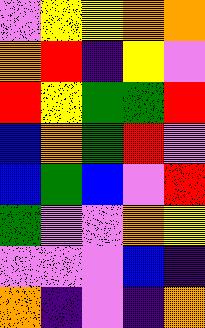[["violet", "yellow", "yellow", "orange", "orange"], ["orange", "red", "indigo", "yellow", "violet"], ["red", "yellow", "green", "green", "red"], ["blue", "orange", "green", "red", "violet"], ["blue", "green", "blue", "violet", "red"], ["green", "violet", "violet", "orange", "yellow"], ["violet", "violet", "violet", "blue", "indigo"], ["orange", "indigo", "violet", "indigo", "orange"]]